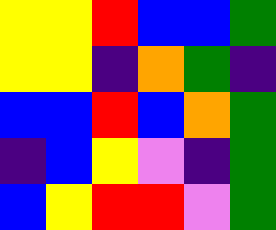[["yellow", "yellow", "red", "blue", "blue", "green"], ["yellow", "yellow", "indigo", "orange", "green", "indigo"], ["blue", "blue", "red", "blue", "orange", "green"], ["indigo", "blue", "yellow", "violet", "indigo", "green"], ["blue", "yellow", "red", "red", "violet", "green"]]